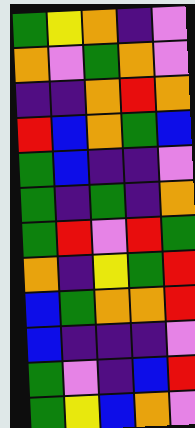[["green", "yellow", "orange", "indigo", "violet"], ["orange", "violet", "green", "orange", "violet"], ["indigo", "indigo", "orange", "red", "orange"], ["red", "blue", "orange", "green", "blue"], ["green", "blue", "indigo", "indigo", "violet"], ["green", "indigo", "green", "indigo", "orange"], ["green", "red", "violet", "red", "green"], ["orange", "indigo", "yellow", "green", "red"], ["blue", "green", "orange", "orange", "red"], ["blue", "indigo", "indigo", "indigo", "violet"], ["green", "violet", "indigo", "blue", "red"], ["green", "yellow", "blue", "orange", "violet"]]